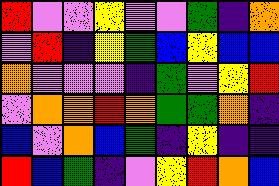[["red", "violet", "violet", "yellow", "violet", "violet", "green", "indigo", "orange"], ["violet", "red", "indigo", "yellow", "green", "blue", "yellow", "blue", "blue"], ["orange", "violet", "violet", "violet", "indigo", "green", "violet", "yellow", "red"], ["violet", "orange", "orange", "red", "orange", "green", "green", "orange", "indigo"], ["blue", "violet", "orange", "blue", "green", "indigo", "yellow", "indigo", "indigo"], ["red", "blue", "green", "indigo", "violet", "yellow", "red", "orange", "blue"]]